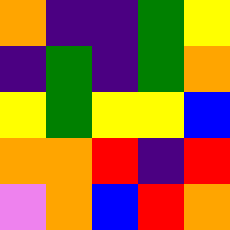[["orange", "indigo", "indigo", "green", "yellow"], ["indigo", "green", "indigo", "green", "orange"], ["yellow", "green", "yellow", "yellow", "blue"], ["orange", "orange", "red", "indigo", "red"], ["violet", "orange", "blue", "red", "orange"]]